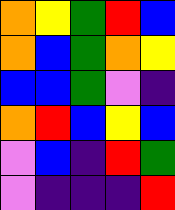[["orange", "yellow", "green", "red", "blue"], ["orange", "blue", "green", "orange", "yellow"], ["blue", "blue", "green", "violet", "indigo"], ["orange", "red", "blue", "yellow", "blue"], ["violet", "blue", "indigo", "red", "green"], ["violet", "indigo", "indigo", "indigo", "red"]]